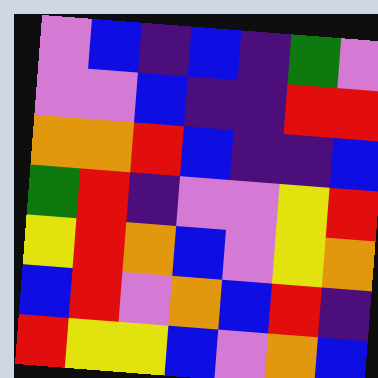[["violet", "blue", "indigo", "blue", "indigo", "green", "violet"], ["violet", "violet", "blue", "indigo", "indigo", "red", "red"], ["orange", "orange", "red", "blue", "indigo", "indigo", "blue"], ["green", "red", "indigo", "violet", "violet", "yellow", "red"], ["yellow", "red", "orange", "blue", "violet", "yellow", "orange"], ["blue", "red", "violet", "orange", "blue", "red", "indigo"], ["red", "yellow", "yellow", "blue", "violet", "orange", "blue"]]